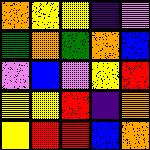[["orange", "yellow", "yellow", "indigo", "violet"], ["green", "orange", "green", "orange", "blue"], ["violet", "blue", "violet", "yellow", "red"], ["yellow", "yellow", "red", "indigo", "orange"], ["yellow", "red", "red", "blue", "orange"]]